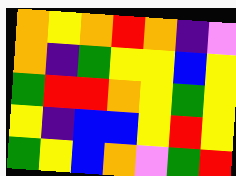[["orange", "yellow", "orange", "red", "orange", "indigo", "violet"], ["orange", "indigo", "green", "yellow", "yellow", "blue", "yellow"], ["green", "red", "red", "orange", "yellow", "green", "yellow"], ["yellow", "indigo", "blue", "blue", "yellow", "red", "yellow"], ["green", "yellow", "blue", "orange", "violet", "green", "red"]]